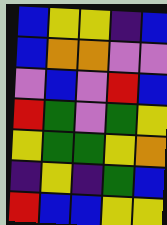[["blue", "yellow", "yellow", "indigo", "blue"], ["blue", "orange", "orange", "violet", "violet"], ["violet", "blue", "violet", "red", "blue"], ["red", "green", "violet", "green", "yellow"], ["yellow", "green", "green", "yellow", "orange"], ["indigo", "yellow", "indigo", "green", "blue"], ["red", "blue", "blue", "yellow", "yellow"]]